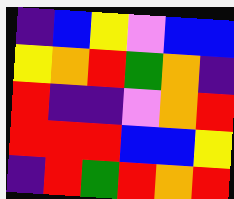[["indigo", "blue", "yellow", "violet", "blue", "blue"], ["yellow", "orange", "red", "green", "orange", "indigo"], ["red", "indigo", "indigo", "violet", "orange", "red"], ["red", "red", "red", "blue", "blue", "yellow"], ["indigo", "red", "green", "red", "orange", "red"]]